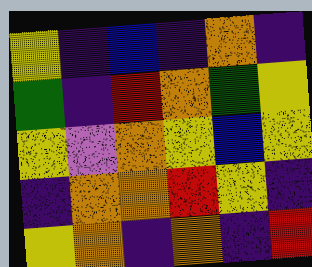[["yellow", "indigo", "blue", "indigo", "orange", "indigo"], ["green", "indigo", "red", "orange", "green", "yellow"], ["yellow", "violet", "orange", "yellow", "blue", "yellow"], ["indigo", "orange", "orange", "red", "yellow", "indigo"], ["yellow", "orange", "indigo", "orange", "indigo", "red"]]